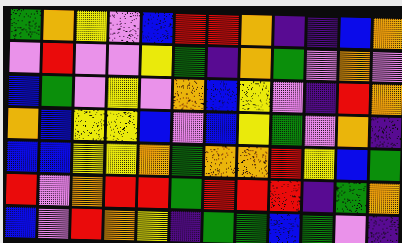[["green", "orange", "yellow", "violet", "blue", "red", "red", "orange", "indigo", "indigo", "blue", "orange"], ["violet", "red", "violet", "violet", "yellow", "green", "indigo", "orange", "green", "violet", "orange", "violet"], ["blue", "green", "violet", "yellow", "violet", "orange", "blue", "yellow", "violet", "indigo", "red", "orange"], ["orange", "blue", "yellow", "yellow", "blue", "violet", "blue", "yellow", "green", "violet", "orange", "indigo"], ["blue", "blue", "yellow", "yellow", "orange", "green", "orange", "orange", "red", "yellow", "blue", "green"], ["red", "violet", "orange", "red", "red", "green", "red", "red", "red", "indigo", "green", "orange"], ["blue", "violet", "red", "orange", "yellow", "indigo", "green", "green", "blue", "green", "violet", "indigo"]]